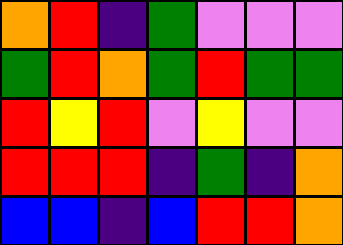[["orange", "red", "indigo", "green", "violet", "violet", "violet"], ["green", "red", "orange", "green", "red", "green", "green"], ["red", "yellow", "red", "violet", "yellow", "violet", "violet"], ["red", "red", "red", "indigo", "green", "indigo", "orange"], ["blue", "blue", "indigo", "blue", "red", "red", "orange"]]